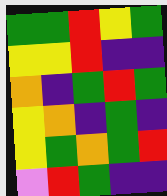[["green", "green", "red", "yellow", "green"], ["yellow", "yellow", "red", "indigo", "indigo"], ["orange", "indigo", "green", "red", "green"], ["yellow", "orange", "indigo", "green", "indigo"], ["yellow", "green", "orange", "green", "red"], ["violet", "red", "green", "indigo", "indigo"]]